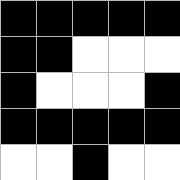[["black", "black", "black", "black", "black"], ["black", "black", "white", "white", "white"], ["black", "white", "white", "white", "black"], ["black", "black", "black", "black", "black"], ["white", "white", "black", "white", "white"]]